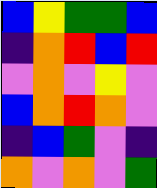[["blue", "yellow", "green", "green", "blue"], ["indigo", "orange", "red", "blue", "red"], ["violet", "orange", "violet", "yellow", "violet"], ["blue", "orange", "red", "orange", "violet"], ["indigo", "blue", "green", "violet", "indigo"], ["orange", "violet", "orange", "violet", "green"]]